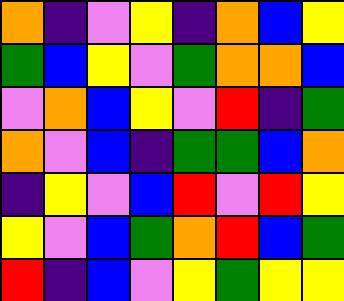[["orange", "indigo", "violet", "yellow", "indigo", "orange", "blue", "yellow"], ["green", "blue", "yellow", "violet", "green", "orange", "orange", "blue"], ["violet", "orange", "blue", "yellow", "violet", "red", "indigo", "green"], ["orange", "violet", "blue", "indigo", "green", "green", "blue", "orange"], ["indigo", "yellow", "violet", "blue", "red", "violet", "red", "yellow"], ["yellow", "violet", "blue", "green", "orange", "red", "blue", "green"], ["red", "indigo", "blue", "violet", "yellow", "green", "yellow", "yellow"]]